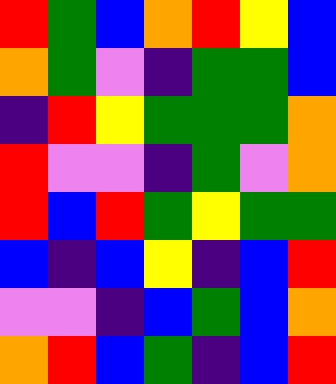[["red", "green", "blue", "orange", "red", "yellow", "blue"], ["orange", "green", "violet", "indigo", "green", "green", "blue"], ["indigo", "red", "yellow", "green", "green", "green", "orange"], ["red", "violet", "violet", "indigo", "green", "violet", "orange"], ["red", "blue", "red", "green", "yellow", "green", "green"], ["blue", "indigo", "blue", "yellow", "indigo", "blue", "red"], ["violet", "violet", "indigo", "blue", "green", "blue", "orange"], ["orange", "red", "blue", "green", "indigo", "blue", "red"]]